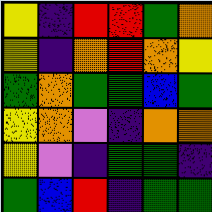[["yellow", "indigo", "red", "red", "green", "orange"], ["yellow", "indigo", "orange", "red", "orange", "yellow"], ["green", "orange", "green", "green", "blue", "green"], ["yellow", "orange", "violet", "indigo", "orange", "orange"], ["yellow", "violet", "indigo", "green", "green", "indigo"], ["green", "blue", "red", "indigo", "green", "green"]]